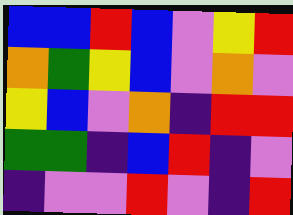[["blue", "blue", "red", "blue", "violet", "yellow", "red"], ["orange", "green", "yellow", "blue", "violet", "orange", "violet"], ["yellow", "blue", "violet", "orange", "indigo", "red", "red"], ["green", "green", "indigo", "blue", "red", "indigo", "violet"], ["indigo", "violet", "violet", "red", "violet", "indigo", "red"]]